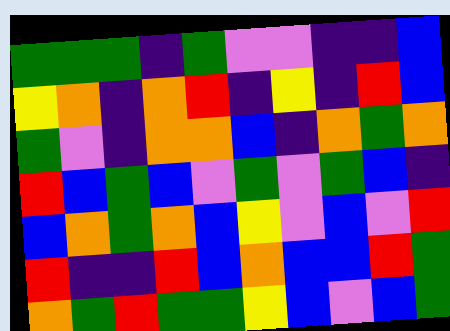[["green", "green", "green", "indigo", "green", "violet", "violet", "indigo", "indigo", "blue"], ["yellow", "orange", "indigo", "orange", "red", "indigo", "yellow", "indigo", "red", "blue"], ["green", "violet", "indigo", "orange", "orange", "blue", "indigo", "orange", "green", "orange"], ["red", "blue", "green", "blue", "violet", "green", "violet", "green", "blue", "indigo"], ["blue", "orange", "green", "orange", "blue", "yellow", "violet", "blue", "violet", "red"], ["red", "indigo", "indigo", "red", "blue", "orange", "blue", "blue", "red", "green"], ["orange", "green", "red", "green", "green", "yellow", "blue", "violet", "blue", "green"]]